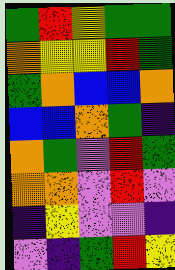[["green", "red", "yellow", "green", "green"], ["orange", "yellow", "yellow", "red", "green"], ["green", "orange", "blue", "blue", "orange"], ["blue", "blue", "orange", "green", "indigo"], ["orange", "green", "violet", "red", "green"], ["orange", "orange", "violet", "red", "violet"], ["indigo", "yellow", "violet", "violet", "indigo"], ["violet", "indigo", "green", "red", "yellow"]]